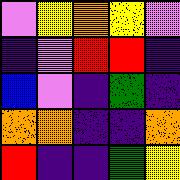[["violet", "yellow", "orange", "yellow", "violet"], ["indigo", "violet", "red", "red", "indigo"], ["blue", "violet", "indigo", "green", "indigo"], ["orange", "orange", "indigo", "indigo", "orange"], ["red", "indigo", "indigo", "green", "yellow"]]